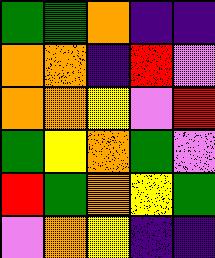[["green", "green", "orange", "indigo", "indigo"], ["orange", "orange", "indigo", "red", "violet"], ["orange", "orange", "yellow", "violet", "red"], ["green", "yellow", "orange", "green", "violet"], ["red", "green", "orange", "yellow", "green"], ["violet", "orange", "yellow", "indigo", "indigo"]]